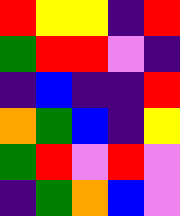[["red", "yellow", "yellow", "indigo", "red"], ["green", "red", "red", "violet", "indigo"], ["indigo", "blue", "indigo", "indigo", "red"], ["orange", "green", "blue", "indigo", "yellow"], ["green", "red", "violet", "red", "violet"], ["indigo", "green", "orange", "blue", "violet"]]